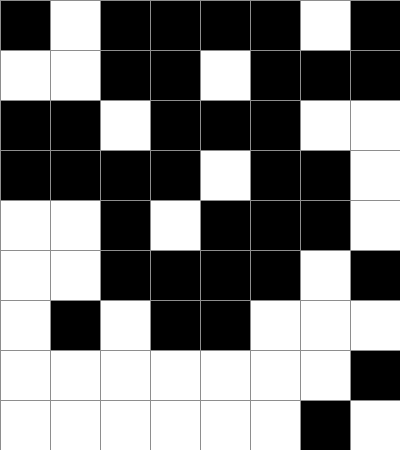[["black", "white", "black", "black", "black", "black", "white", "black"], ["white", "white", "black", "black", "white", "black", "black", "black"], ["black", "black", "white", "black", "black", "black", "white", "white"], ["black", "black", "black", "black", "white", "black", "black", "white"], ["white", "white", "black", "white", "black", "black", "black", "white"], ["white", "white", "black", "black", "black", "black", "white", "black"], ["white", "black", "white", "black", "black", "white", "white", "white"], ["white", "white", "white", "white", "white", "white", "white", "black"], ["white", "white", "white", "white", "white", "white", "black", "white"]]